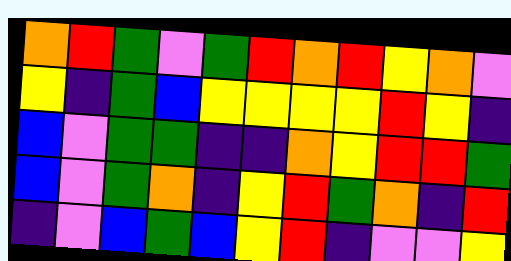[["orange", "red", "green", "violet", "green", "red", "orange", "red", "yellow", "orange", "violet"], ["yellow", "indigo", "green", "blue", "yellow", "yellow", "yellow", "yellow", "red", "yellow", "indigo"], ["blue", "violet", "green", "green", "indigo", "indigo", "orange", "yellow", "red", "red", "green"], ["blue", "violet", "green", "orange", "indigo", "yellow", "red", "green", "orange", "indigo", "red"], ["indigo", "violet", "blue", "green", "blue", "yellow", "red", "indigo", "violet", "violet", "yellow"]]